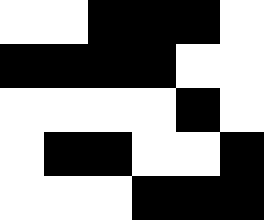[["white", "white", "black", "black", "black", "white"], ["black", "black", "black", "black", "white", "white"], ["white", "white", "white", "white", "black", "white"], ["white", "black", "black", "white", "white", "black"], ["white", "white", "white", "black", "black", "black"]]